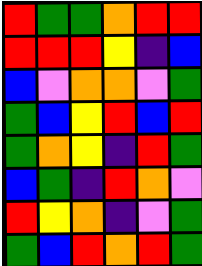[["red", "green", "green", "orange", "red", "red"], ["red", "red", "red", "yellow", "indigo", "blue"], ["blue", "violet", "orange", "orange", "violet", "green"], ["green", "blue", "yellow", "red", "blue", "red"], ["green", "orange", "yellow", "indigo", "red", "green"], ["blue", "green", "indigo", "red", "orange", "violet"], ["red", "yellow", "orange", "indigo", "violet", "green"], ["green", "blue", "red", "orange", "red", "green"]]